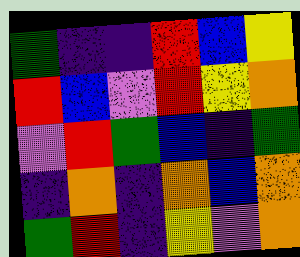[["green", "indigo", "indigo", "red", "blue", "yellow"], ["red", "blue", "violet", "red", "yellow", "orange"], ["violet", "red", "green", "blue", "indigo", "green"], ["indigo", "orange", "indigo", "orange", "blue", "orange"], ["green", "red", "indigo", "yellow", "violet", "orange"]]